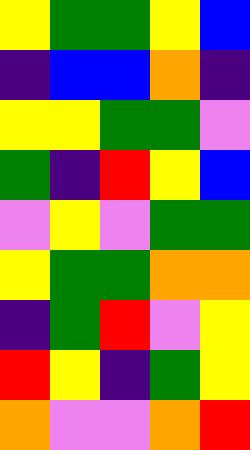[["yellow", "green", "green", "yellow", "blue"], ["indigo", "blue", "blue", "orange", "indigo"], ["yellow", "yellow", "green", "green", "violet"], ["green", "indigo", "red", "yellow", "blue"], ["violet", "yellow", "violet", "green", "green"], ["yellow", "green", "green", "orange", "orange"], ["indigo", "green", "red", "violet", "yellow"], ["red", "yellow", "indigo", "green", "yellow"], ["orange", "violet", "violet", "orange", "red"]]